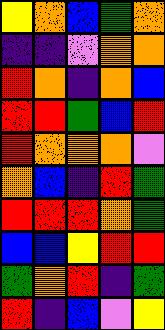[["yellow", "orange", "blue", "green", "orange"], ["indigo", "indigo", "violet", "orange", "orange"], ["red", "orange", "indigo", "orange", "blue"], ["red", "red", "green", "blue", "red"], ["red", "orange", "orange", "orange", "violet"], ["orange", "blue", "indigo", "red", "green"], ["red", "red", "red", "orange", "green"], ["blue", "blue", "yellow", "red", "red"], ["green", "orange", "red", "indigo", "green"], ["red", "indigo", "blue", "violet", "yellow"]]